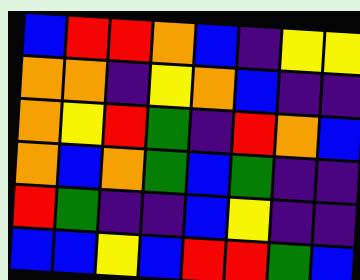[["blue", "red", "red", "orange", "blue", "indigo", "yellow", "yellow"], ["orange", "orange", "indigo", "yellow", "orange", "blue", "indigo", "indigo"], ["orange", "yellow", "red", "green", "indigo", "red", "orange", "blue"], ["orange", "blue", "orange", "green", "blue", "green", "indigo", "indigo"], ["red", "green", "indigo", "indigo", "blue", "yellow", "indigo", "indigo"], ["blue", "blue", "yellow", "blue", "red", "red", "green", "blue"]]